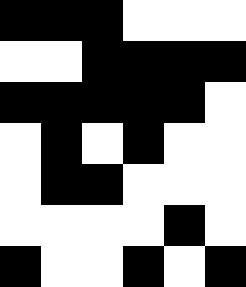[["black", "black", "black", "white", "white", "white"], ["white", "white", "black", "black", "black", "black"], ["black", "black", "black", "black", "black", "white"], ["white", "black", "white", "black", "white", "white"], ["white", "black", "black", "white", "white", "white"], ["white", "white", "white", "white", "black", "white"], ["black", "white", "white", "black", "white", "black"]]